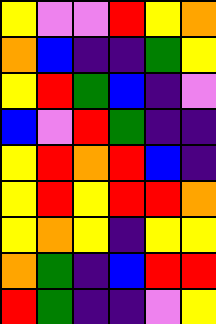[["yellow", "violet", "violet", "red", "yellow", "orange"], ["orange", "blue", "indigo", "indigo", "green", "yellow"], ["yellow", "red", "green", "blue", "indigo", "violet"], ["blue", "violet", "red", "green", "indigo", "indigo"], ["yellow", "red", "orange", "red", "blue", "indigo"], ["yellow", "red", "yellow", "red", "red", "orange"], ["yellow", "orange", "yellow", "indigo", "yellow", "yellow"], ["orange", "green", "indigo", "blue", "red", "red"], ["red", "green", "indigo", "indigo", "violet", "yellow"]]